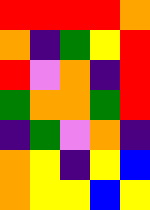[["red", "red", "red", "red", "orange"], ["orange", "indigo", "green", "yellow", "red"], ["red", "violet", "orange", "indigo", "red"], ["green", "orange", "orange", "green", "red"], ["indigo", "green", "violet", "orange", "indigo"], ["orange", "yellow", "indigo", "yellow", "blue"], ["orange", "yellow", "yellow", "blue", "yellow"]]